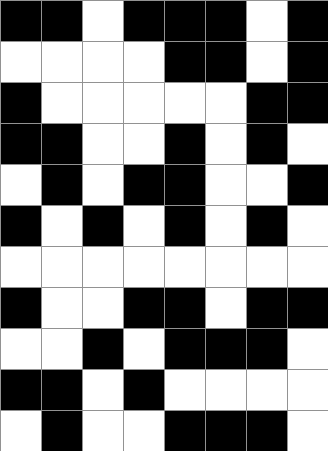[["black", "black", "white", "black", "black", "black", "white", "black"], ["white", "white", "white", "white", "black", "black", "white", "black"], ["black", "white", "white", "white", "white", "white", "black", "black"], ["black", "black", "white", "white", "black", "white", "black", "white"], ["white", "black", "white", "black", "black", "white", "white", "black"], ["black", "white", "black", "white", "black", "white", "black", "white"], ["white", "white", "white", "white", "white", "white", "white", "white"], ["black", "white", "white", "black", "black", "white", "black", "black"], ["white", "white", "black", "white", "black", "black", "black", "white"], ["black", "black", "white", "black", "white", "white", "white", "white"], ["white", "black", "white", "white", "black", "black", "black", "white"]]